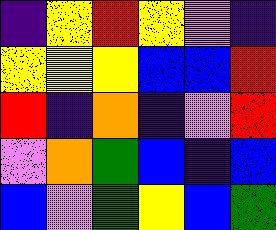[["indigo", "yellow", "red", "yellow", "violet", "indigo"], ["yellow", "yellow", "yellow", "blue", "blue", "red"], ["red", "indigo", "orange", "indigo", "violet", "red"], ["violet", "orange", "green", "blue", "indigo", "blue"], ["blue", "violet", "green", "yellow", "blue", "green"]]